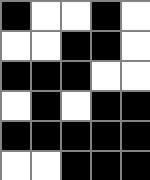[["black", "white", "white", "black", "white"], ["white", "white", "black", "black", "white"], ["black", "black", "black", "white", "white"], ["white", "black", "white", "black", "black"], ["black", "black", "black", "black", "black"], ["white", "white", "black", "black", "black"]]